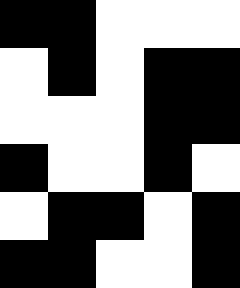[["black", "black", "white", "white", "white"], ["white", "black", "white", "black", "black"], ["white", "white", "white", "black", "black"], ["black", "white", "white", "black", "white"], ["white", "black", "black", "white", "black"], ["black", "black", "white", "white", "black"]]